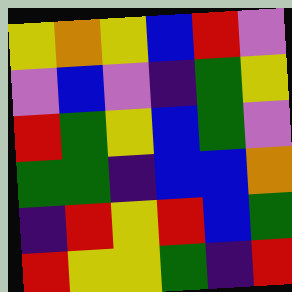[["yellow", "orange", "yellow", "blue", "red", "violet"], ["violet", "blue", "violet", "indigo", "green", "yellow"], ["red", "green", "yellow", "blue", "green", "violet"], ["green", "green", "indigo", "blue", "blue", "orange"], ["indigo", "red", "yellow", "red", "blue", "green"], ["red", "yellow", "yellow", "green", "indigo", "red"]]